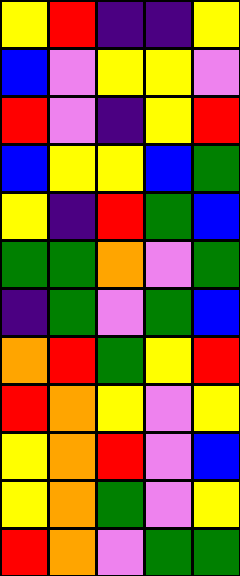[["yellow", "red", "indigo", "indigo", "yellow"], ["blue", "violet", "yellow", "yellow", "violet"], ["red", "violet", "indigo", "yellow", "red"], ["blue", "yellow", "yellow", "blue", "green"], ["yellow", "indigo", "red", "green", "blue"], ["green", "green", "orange", "violet", "green"], ["indigo", "green", "violet", "green", "blue"], ["orange", "red", "green", "yellow", "red"], ["red", "orange", "yellow", "violet", "yellow"], ["yellow", "orange", "red", "violet", "blue"], ["yellow", "orange", "green", "violet", "yellow"], ["red", "orange", "violet", "green", "green"]]